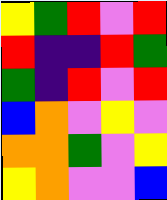[["yellow", "green", "red", "violet", "red"], ["red", "indigo", "indigo", "red", "green"], ["green", "indigo", "red", "violet", "red"], ["blue", "orange", "violet", "yellow", "violet"], ["orange", "orange", "green", "violet", "yellow"], ["yellow", "orange", "violet", "violet", "blue"]]